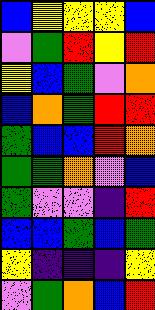[["blue", "yellow", "yellow", "yellow", "blue"], ["violet", "green", "red", "yellow", "red"], ["yellow", "blue", "green", "violet", "orange"], ["blue", "orange", "green", "red", "red"], ["green", "blue", "blue", "red", "orange"], ["green", "green", "orange", "violet", "blue"], ["green", "violet", "violet", "indigo", "red"], ["blue", "blue", "green", "blue", "green"], ["yellow", "indigo", "indigo", "indigo", "yellow"], ["violet", "green", "orange", "blue", "red"]]